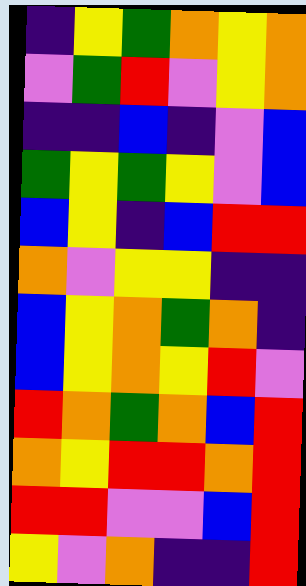[["indigo", "yellow", "green", "orange", "yellow", "orange"], ["violet", "green", "red", "violet", "yellow", "orange"], ["indigo", "indigo", "blue", "indigo", "violet", "blue"], ["green", "yellow", "green", "yellow", "violet", "blue"], ["blue", "yellow", "indigo", "blue", "red", "red"], ["orange", "violet", "yellow", "yellow", "indigo", "indigo"], ["blue", "yellow", "orange", "green", "orange", "indigo"], ["blue", "yellow", "orange", "yellow", "red", "violet"], ["red", "orange", "green", "orange", "blue", "red"], ["orange", "yellow", "red", "red", "orange", "red"], ["red", "red", "violet", "violet", "blue", "red"], ["yellow", "violet", "orange", "indigo", "indigo", "red"]]